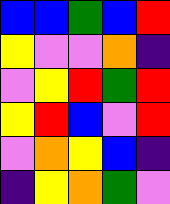[["blue", "blue", "green", "blue", "red"], ["yellow", "violet", "violet", "orange", "indigo"], ["violet", "yellow", "red", "green", "red"], ["yellow", "red", "blue", "violet", "red"], ["violet", "orange", "yellow", "blue", "indigo"], ["indigo", "yellow", "orange", "green", "violet"]]